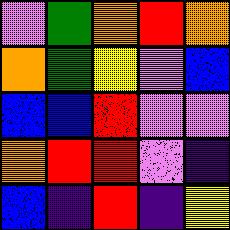[["violet", "green", "orange", "red", "orange"], ["orange", "green", "yellow", "violet", "blue"], ["blue", "blue", "red", "violet", "violet"], ["orange", "red", "red", "violet", "indigo"], ["blue", "indigo", "red", "indigo", "yellow"]]